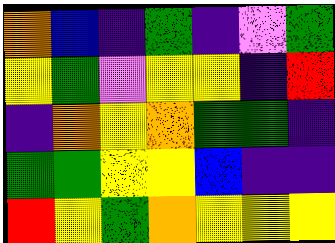[["orange", "blue", "indigo", "green", "indigo", "violet", "green"], ["yellow", "green", "violet", "yellow", "yellow", "indigo", "red"], ["indigo", "orange", "yellow", "orange", "green", "green", "indigo"], ["green", "green", "yellow", "yellow", "blue", "indigo", "indigo"], ["red", "yellow", "green", "orange", "yellow", "yellow", "yellow"]]